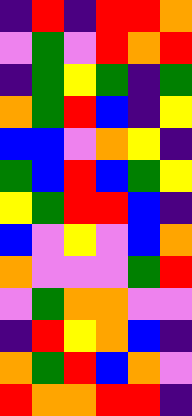[["indigo", "red", "indigo", "red", "red", "orange"], ["violet", "green", "violet", "red", "orange", "red"], ["indigo", "green", "yellow", "green", "indigo", "green"], ["orange", "green", "red", "blue", "indigo", "yellow"], ["blue", "blue", "violet", "orange", "yellow", "indigo"], ["green", "blue", "red", "blue", "green", "yellow"], ["yellow", "green", "red", "red", "blue", "indigo"], ["blue", "violet", "yellow", "violet", "blue", "orange"], ["orange", "violet", "violet", "violet", "green", "red"], ["violet", "green", "orange", "orange", "violet", "violet"], ["indigo", "red", "yellow", "orange", "blue", "indigo"], ["orange", "green", "red", "blue", "orange", "violet"], ["red", "orange", "orange", "red", "red", "indigo"]]